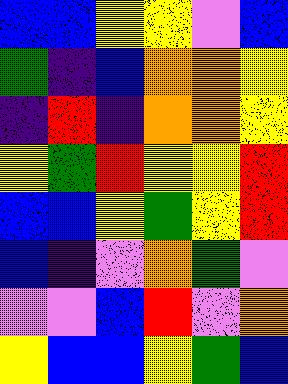[["blue", "blue", "yellow", "yellow", "violet", "blue"], ["green", "indigo", "blue", "orange", "orange", "yellow"], ["indigo", "red", "indigo", "orange", "orange", "yellow"], ["yellow", "green", "red", "yellow", "yellow", "red"], ["blue", "blue", "yellow", "green", "yellow", "red"], ["blue", "indigo", "violet", "orange", "green", "violet"], ["violet", "violet", "blue", "red", "violet", "orange"], ["yellow", "blue", "blue", "yellow", "green", "blue"]]